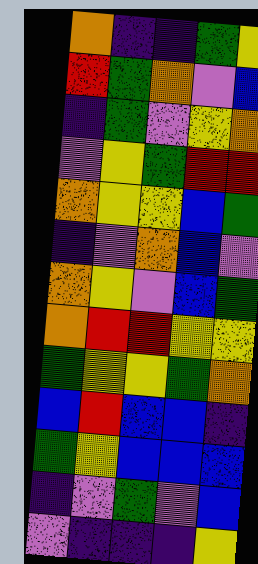[["orange", "indigo", "indigo", "green", "yellow"], ["red", "green", "orange", "violet", "blue"], ["indigo", "green", "violet", "yellow", "orange"], ["violet", "yellow", "green", "red", "red"], ["orange", "yellow", "yellow", "blue", "green"], ["indigo", "violet", "orange", "blue", "violet"], ["orange", "yellow", "violet", "blue", "green"], ["orange", "red", "red", "yellow", "yellow"], ["green", "yellow", "yellow", "green", "orange"], ["blue", "red", "blue", "blue", "indigo"], ["green", "yellow", "blue", "blue", "blue"], ["indigo", "violet", "green", "violet", "blue"], ["violet", "indigo", "indigo", "indigo", "yellow"]]